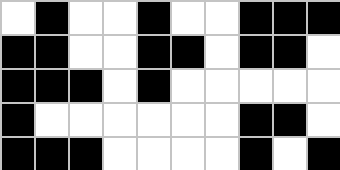[["white", "black", "white", "white", "black", "white", "white", "black", "black", "black"], ["black", "black", "white", "white", "black", "black", "white", "black", "black", "white"], ["black", "black", "black", "white", "black", "white", "white", "white", "white", "white"], ["black", "white", "white", "white", "white", "white", "white", "black", "black", "white"], ["black", "black", "black", "white", "white", "white", "white", "black", "white", "black"]]